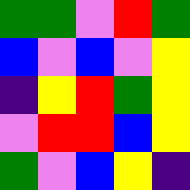[["green", "green", "violet", "red", "green"], ["blue", "violet", "blue", "violet", "yellow"], ["indigo", "yellow", "red", "green", "yellow"], ["violet", "red", "red", "blue", "yellow"], ["green", "violet", "blue", "yellow", "indigo"]]